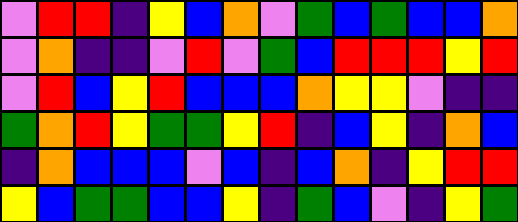[["violet", "red", "red", "indigo", "yellow", "blue", "orange", "violet", "green", "blue", "green", "blue", "blue", "orange"], ["violet", "orange", "indigo", "indigo", "violet", "red", "violet", "green", "blue", "red", "red", "red", "yellow", "red"], ["violet", "red", "blue", "yellow", "red", "blue", "blue", "blue", "orange", "yellow", "yellow", "violet", "indigo", "indigo"], ["green", "orange", "red", "yellow", "green", "green", "yellow", "red", "indigo", "blue", "yellow", "indigo", "orange", "blue"], ["indigo", "orange", "blue", "blue", "blue", "violet", "blue", "indigo", "blue", "orange", "indigo", "yellow", "red", "red"], ["yellow", "blue", "green", "green", "blue", "blue", "yellow", "indigo", "green", "blue", "violet", "indigo", "yellow", "green"]]